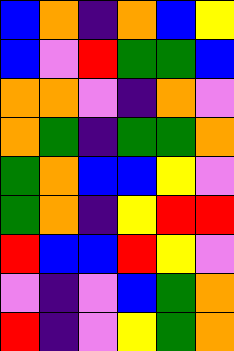[["blue", "orange", "indigo", "orange", "blue", "yellow"], ["blue", "violet", "red", "green", "green", "blue"], ["orange", "orange", "violet", "indigo", "orange", "violet"], ["orange", "green", "indigo", "green", "green", "orange"], ["green", "orange", "blue", "blue", "yellow", "violet"], ["green", "orange", "indigo", "yellow", "red", "red"], ["red", "blue", "blue", "red", "yellow", "violet"], ["violet", "indigo", "violet", "blue", "green", "orange"], ["red", "indigo", "violet", "yellow", "green", "orange"]]